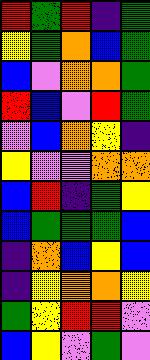[["red", "green", "red", "indigo", "green"], ["yellow", "green", "orange", "blue", "green"], ["blue", "violet", "orange", "orange", "green"], ["red", "blue", "violet", "red", "green"], ["violet", "blue", "orange", "yellow", "indigo"], ["yellow", "violet", "violet", "orange", "orange"], ["blue", "red", "indigo", "green", "yellow"], ["blue", "green", "green", "green", "blue"], ["indigo", "orange", "blue", "yellow", "blue"], ["indigo", "yellow", "orange", "orange", "yellow"], ["green", "yellow", "red", "red", "violet"], ["blue", "yellow", "violet", "green", "violet"]]